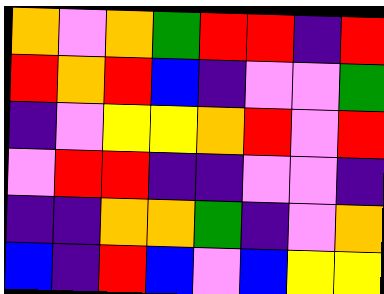[["orange", "violet", "orange", "green", "red", "red", "indigo", "red"], ["red", "orange", "red", "blue", "indigo", "violet", "violet", "green"], ["indigo", "violet", "yellow", "yellow", "orange", "red", "violet", "red"], ["violet", "red", "red", "indigo", "indigo", "violet", "violet", "indigo"], ["indigo", "indigo", "orange", "orange", "green", "indigo", "violet", "orange"], ["blue", "indigo", "red", "blue", "violet", "blue", "yellow", "yellow"]]